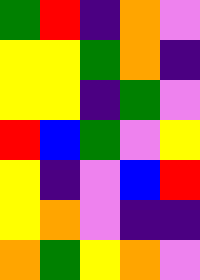[["green", "red", "indigo", "orange", "violet"], ["yellow", "yellow", "green", "orange", "indigo"], ["yellow", "yellow", "indigo", "green", "violet"], ["red", "blue", "green", "violet", "yellow"], ["yellow", "indigo", "violet", "blue", "red"], ["yellow", "orange", "violet", "indigo", "indigo"], ["orange", "green", "yellow", "orange", "violet"]]